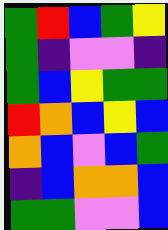[["green", "red", "blue", "green", "yellow"], ["green", "indigo", "violet", "violet", "indigo"], ["green", "blue", "yellow", "green", "green"], ["red", "orange", "blue", "yellow", "blue"], ["orange", "blue", "violet", "blue", "green"], ["indigo", "blue", "orange", "orange", "blue"], ["green", "green", "violet", "violet", "blue"]]